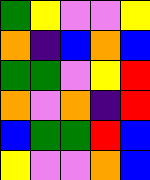[["green", "yellow", "violet", "violet", "yellow"], ["orange", "indigo", "blue", "orange", "blue"], ["green", "green", "violet", "yellow", "red"], ["orange", "violet", "orange", "indigo", "red"], ["blue", "green", "green", "red", "blue"], ["yellow", "violet", "violet", "orange", "blue"]]